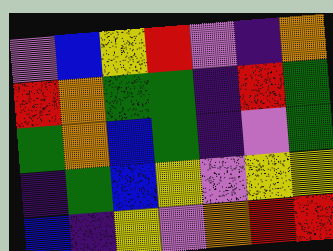[["violet", "blue", "yellow", "red", "violet", "indigo", "orange"], ["red", "orange", "green", "green", "indigo", "red", "green"], ["green", "orange", "blue", "green", "indigo", "violet", "green"], ["indigo", "green", "blue", "yellow", "violet", "yellow", "yellow"], ["blue", "indigo", "yellow", "violet", "orange", "red", "red"]]